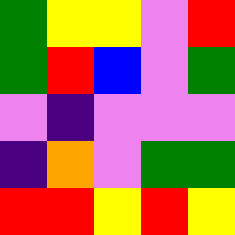[["green", "yellow", "yellow", "violet", "red"], ["green", "red", "blue", "violet", "green"], ["violet", "indigo", "violet", "violet", "violet"], ["indigo", "orange", "violet", "green", "green"], ["red", "red", "yellow", "red", "yellow"]]